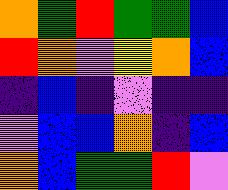[["orange", "green", "red", "green", "green", "blue"], ["red", "orange", "violet", "yellow", "orange", "blue"], ["indigo", "blue", "indigo", "violet", "indigo", "indigo"], ["violet", "blue", "blue", "orange", "indigo", "blue"], ["orange", "blue", "green", "green", "red", "violet"]]